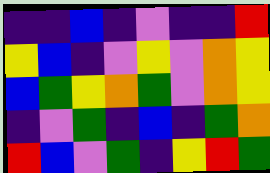[["indigo", "indigo", "blue", "indigo", "violet", "indigo", "indigo", "red"], ["yellow", "blue", "indigo", "violet", "yellow", "violet", "orange", "yellow"], ["blue", "green", "yellow", "orange", "green", "violet", "orange", "yellow"], ["indigo", "violet", "green", "indigo", "blue", "indigo", "green", "orange"], ["red", "blue", "violet", "green", "indigo", "yellow", "red", "green"]]